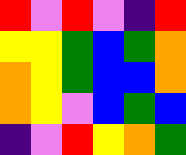[["red", "violet", "red", "violet", "indigo", "red"], ["yellow", "yellow", "green", "blue", "green", "orange"], ["orange", "yellow", "green", "blue", "blue", "orange"], ["orange", "yellow", "violet", "blue", "green", "blue"], ["indigo", "violet", "red", "yellow", "orange", "green"]]